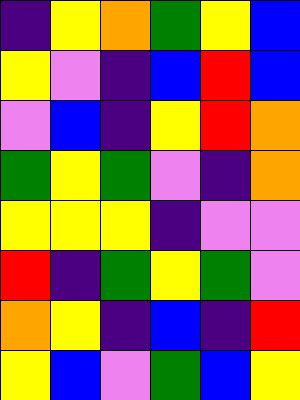[["indigo", "yellow", "orange", "green", "yellow", "blue"], ["yellow", "violet", "indigo", "blue", "red", "blue"], ["violet", "blue", "indigo", "yellow", "red", "orange"], ["green", "yellow", "green", "violet", "indigo", "orange"], ["yellow", "yellow", "yellow", "indigo", "violet", "violet"], ["red", "indigo", "green", "yellow", "green", "violet"], ["orange", "yellow", "indigo", "blue", "indigo", "red"], ["yellow", "blue", "violet", "green", "blue", "yellow"]]